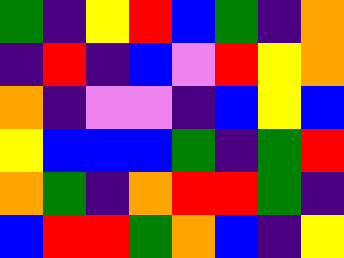[["green", "indigo", "yellow", "red", "blue", "green", "indigo", "orange"], ["indigo", "red", "indigo", "blue", "violet", "red", "yellow", "orange"], ["orange", "indigo", "violet", "violet", "indigo", "blue", "yellow", "blue"], ["yellow", "blue", "blue", "blue", "green", "indigo", "green", "red"], ["orange", "green", "indigo", "orange", "red", "red", "green", "indigo"], ["blue", "red", "red", "green", "orange", "blue", "indigo", "yellow"]]